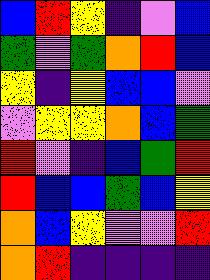[["blue", "red", "yellow", "indigo", "violet", "blue"], ["green", "violet", "green", "orange", "red", "blue"], ["yellow", "indigo", "yellow", "blue", "blue", "violet"], ["violet", "yellow", "yellow", "orange", "blue", "green"], ["red", "violet", "indigo", "blue", "green", "red"], ["red", "blue", "blue", "green", "blue", "yellow"], ["orange", "blue", "yellow", "violet", "violet", "red"], ["orange", "red", "indigo", "indigo", "indigo", "indigo"]]